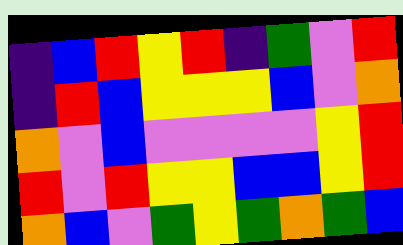[["indigo", "blue", "red", "yellow", "red", "indigo", "green", "violet", "red"], ["indigo", "red", "blue", "yellow", "yellow", "yellow", "blue", "violet", "orange"], ["orange", "violet", "blue", "violet", "violet", "violet", "violet", "yellow", "red"], ["red", "violet", "red", "yellow", "yellow", "blue", "blue", "yellow", "red"], ["orange", "blue", "violet", "green", "yellow", "green", "orange", "green", "blue"]]